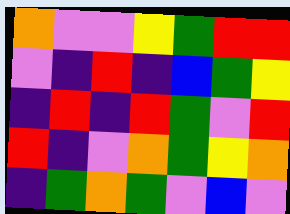[["orange", "violet", "violet", "yellow", "green", "red", "red"], ["violet", "indigo", "red", "indigo", "blue", "green", "yellow"], ["indigo", "red", "indigo", "red", "green", "violet", "red"], ["red", "indigo", "violet", "orange", "green", "yellow", "orange"], ["indigo", "green", "orange", "green", "violet", "blue", "violet"]]